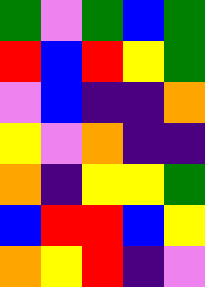[["green", "violet", "green", "blue", "green"], ["red", "blue", "red", "yellow", "green"], ["violet", "blue", "indigo", "indigo", "orange"], ["yellow", "violet", "orange", "indigo", "indigo"], ["orange", "indigo", "yellow", "yellow", "green"], ["blue", "red", "red", "blue", "yellow"], ["orange", "yellow", "red", "indigo", "violet"]]